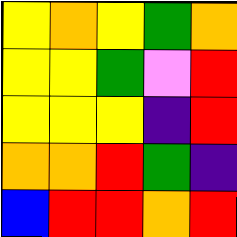[["yellow", "orange", "yellow", "green", "orange"], ["yellow", "yellow", "green", "violet", "red"], ["yellow", "yellow", "yellow", "indigo", "red"], ["orange", "orange", "red", "green", "indigo"], ["blue", "red", "red", "orange", "red"]]